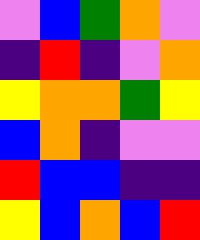[["violet", "blue", "green", "orange", "violet"], ["indigo", "red", "indigo", "violet", "orange"], ["yellow", "orange", "orange", "green", "yellow"], ["blue", "orange", "indigo", "violet", "violet"], ["red", "blue", "blue", "indigo", "indigo"], ["yellow", "blue", "orange", "blue", "red"]]